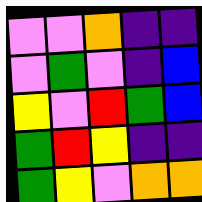[["violet", "violet", "orange", "indigo", "indigo"], ["violet", "green", "violet", "indigo", "blue"], ["yellow", "violet", "red", "green", "blue"], ["green", "red", "yellow", "indigo", "indigo"], ["green", "yellow", "violet", "orange", "orange"]]